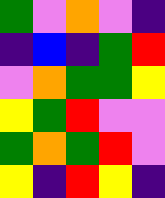[["green", "violet", "orange", "violet", "indigo"], ["indigo", "blue", "indigo", "green", "red"], ["violet", "orange", "green", "green", "yellow"], ["yellow", "green", "red", "violet", "violet"], ["green", "orange", "green", "red", "violet"], ["yellow", "indigo", "red", "yellow", "indigo"]]